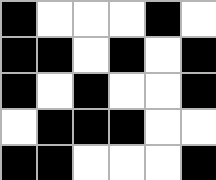[["black", "white", "white", "white", "black", "white"], ["black", "black", "white", "black", "white", "black"], ["black", "white", "black", "white", "white", "black"], ["white", "black", "black", "black", "white", "white"], ["black", "black", "white", "white", "white", "black"]]